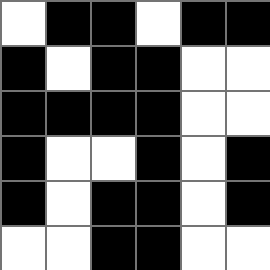[["white", "black", "black", "white", "black", "black"], ["black", "white", "black", "black", "white", "white"], ["black", "black", "black", "black", "white", "white"], ["black", "white", "white", "black", "white", "black"], ["black", "white", "black", "black", "white", "black"], ["white", "white", "black", "black", "white", "white"]]